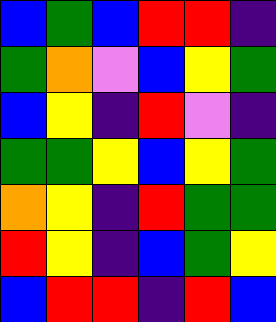[["blue", "green", "blue", "red", "red", "indigo"], ["green", "orange", "violet", "blue", "yellow", "green"], ["blue", "yellow", "indigo", "red", "violet", "indigo"], ["green", "green", "yellow", "blue", "yellow", "green"], ["orange", "yellow", "indigo", "red", "green", "green"], ["red", "yellow", "indigo", "blue", "green", "yellow"], ["blue", "red", "red", "indigo", "red", "blue"]]